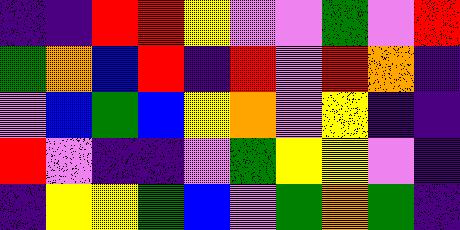[["indigo", "indigo", "red", "red", "yellow", "violet", "violet", "green", "violet", "red"], ["green", "orange", "blue", "red", "indigo", "red", "violet", "red", "orange", "indigo"], ["violet", "blue", "green", "blue", "yellow", "orange", "violet", "yellow", "indigo", "indigo"], ["red", "violet", "indigo", "indigo", "violet", "green", "yellow", "yellow", "violet", "indigo"], ["indigo", "yellow", "yellow", "green", "blue", "violet", "green", "orange", "green", "indigo"]]